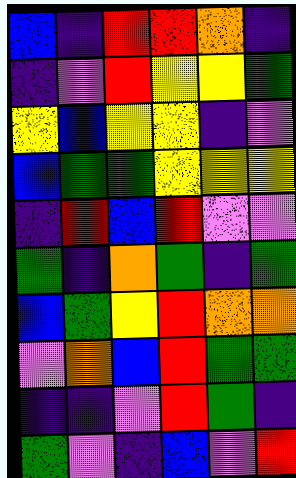[["blue", "indigo", "red", "red", "orange", "indigo"], ["indigo", "violet", "red", "yellow", "yellow", "green"], ["yellow", "blue", "yellow", "yellow", "indigo", "violet"], ["blue", "green", "green", "yellow", "yellow", "yellow"], ["indigo", "red", "blue", "red", "violet", "violet"], ["green", "indigo", "orange", "green", "indigo", "green"], ["blue", "green", "yellow", "red", "orange", "orange"], ["violet", "orange", "blue", "red", "green", "green"], ["indigo", "indigo", "violet", "red", "green", "indigo"], ["green", "violet", "indigo", "blue", "violet", "red"]]